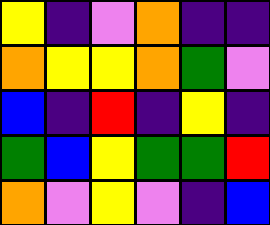[["yellow", "indigo", "violet", "orange", "indigo", "indigo"], ["orange", "yellow", "yellow", "orange", "green", "violet"], ["blue", "indigo", "red", "indigo", "yellow", "indigo"], ["green", "blue", "yellow", "green", "green", "red"], ["orange", "violet", "yellow", "violet", "indigo", "blue"]]